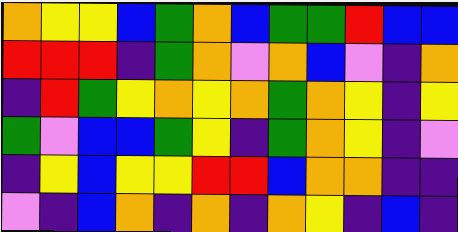[["orange", "yellow", "yellow", "blue", "green", "orange", "blue", "green", "green", "red", "blue", "blue"], ["red", "red", "red", "indigo", "green", "orange", "violet", "orange", "blue", "violet", "indigo", "orange"], ["indigo", "red", "green", "yellow", "orange", "yellow", "orange", "green", "orange", "yellow", "indigo", "yellow"], ["green", "violet", "blue", "blue", "green", "yellow", "indigo", "green", "orange", "yellow", "indigo", "violet"], ["indigo", "yellow", "blue", "yellow", "yellow", "red", "red", "blue", "orange", "orange", "indigo", "indigo"], ["violet", "indigo", "blue", "orange", "indigo", "orange", "indigo", "orange", "yellow", "indigo", "blue", "indigo"]]